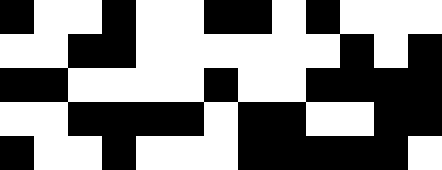[["black", "white", "white", "black", "white", "white", "black", "black", "white", "black", "white", "white", "white"], ["white", "white", "black", "black", "white", "white", "white", "white", "white", "white", "black", "white", "black"], ["black", "black", "white", "white", "white", "white", "black", "white", "white", "black", "black", "black", "black"], ["white", "white", "black", "black", "black", "black", "white", "black", "black", "white", "white", "black", "black"], ["black", "white", "white", "black", "white", "white", "white", "black", "black", "black", "black", "black", "white"]]